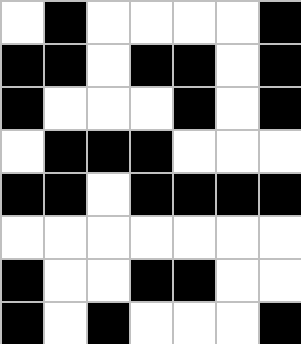[["white", "black", "white", "white", "white", "white", "black"], ["black", "black", "white", "black", "black", "white", "black"], ["black", "white", "white", "white", "black", "white", "black"], ["white", "black", "black", "black", "white", "white", "white"], ["black", "black", "white", "black", "black", "black", "black"], ["white", "white", "white", "white", "white", "white", "white"], ["black", "white", "white", "black", "black", "white", "white"], ["black", "white", "black", "white", "white", "white", "black"]]